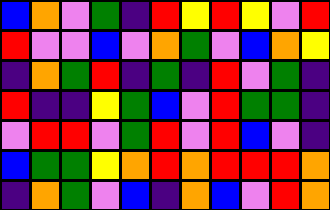[["blue", "orange", "violet", "green", "indigo", "red", "yellow", "red", "yellow", "violet", "red"], ["red", "violet", "violet", "blue", "violet", "orange", "green", "violet", "blue", "orange", "yellow"], ["indigo", "orange", "green", "red", "indigo", "green", "indigo", "red", "violet", "green", "indigo"], ["red", "indigo", "indigo", "yellow", "green", "blue", "violet", "red", "green", "green", "indigo"], ["violet", "red", "red", "violet", "green", "red", "violet", "red", "blue", "violet", "indigo"], ["blue", "green", "green", "yellow", "orange", "red", "orange", "red", "red", "red", "orange"], ["indigo", "orange", "green", "violet", "blue", "indigo", "orange", "blue", "violet", "red", "orange"]]